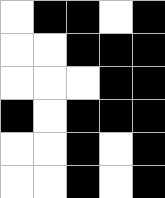[["white", "black", "black", "white", "black"], ["white", "white", "black", "black", "black"], ["white", "white", "white", "black", "black"], ["black", "white", "black", "black", "black"], ["white", "white", "black", "white", "black"], ["white", "white", "black", "white", "black"]]